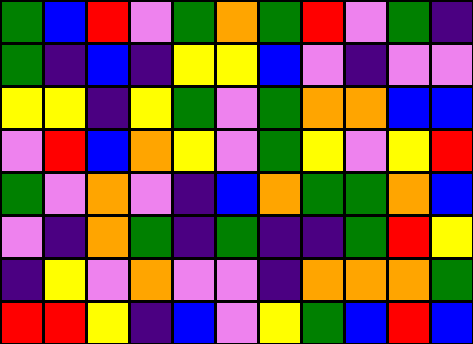[["green", "blue", "red", "violet", "green", "orange", "green", "red", "violet", "green", "indigo"], ["green", "indigo", "blue", "indigo", "yellow", "yellow", "blue", "violet", "indigo", "violet", "violet"], ["yellow", "yellow", "indigo", "yellow", "green", "violet", "green", "orange", "orange", "blue", "blue"], ["violet", "red", "blue", "orange", "yellow", "violet", "green", "yellow", "violet", "yellow", "red"], ["green", "violet", "orange", "violet", "indigo", "blue", "orange", "green", "green", "orange", "blue"], ["violet", "indigo", "orange", "green", "indigo", "green", "indigo", "indigo", "green", "red", "yellow"], ["indigo", "yellow", "violet", "orange", "violet", "violet", "indigo", "orange", "orange", "orange", "green"], ["red", "red", "yellow", "indigo", "blue", "violet", "yellow", "green", "blue", "red", "blue"]]